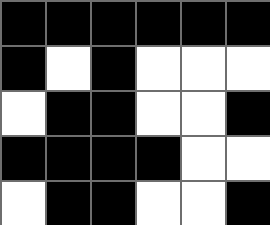[["black", "black", "black", "black", "black", "black"], ["black", "white", "black", "white", "white", "white"], ["white", "black", "black", "white", "white", "black"], ["black", "black", "black", "black", "white", "white"], ["white", "black", "black", "white", "white", "black"]]